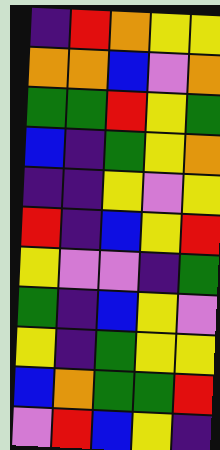[["indigo", "red", "orange", "yellow", "yellow"], ["orange", "orange", "blue", "violet", "orange"], ["green", "green", "red", "yellow", "green"], ["blue", "indigo", "green", "yellow", "orange"], ["indigo", "indigo", "yellow", "violet", "yellow"], ["red", "indigo", "blue", "yellow", "red"], ["yellow", "violet", "violet", "indigo", "green"], ["green", "indigo", "blue", "yellow", "violet"], ["yellow", "indigo", "green", "yellow", "yellow"], ["blue", "orange", "green", "green", "red"], ["violet", "red", "blue", "yellow", "indigo"]]